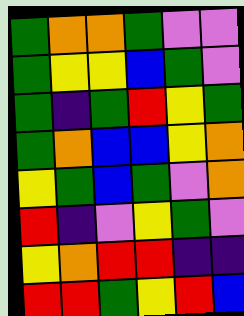[["green", "orange", "orange", "green", "violet", "violet"], ["green", "yellow", "yellow", "blue", "green", "violet"], ["green", "indigo", "green", "red", "yellow", "green"], ["green", "orange", "blue", "blue", "yellow", "orange"], ["yellow", "green", "blue", "green", "violet", "orange"], ["red", "indigo", "violet", "yellow", "green", "violet"], ["yellow", "orange", "red", "red", "indigo", "indigo"], ["red", "red", "green", "yellow", "red", "blue"]]